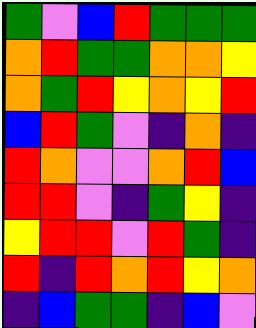[["green", "violet", "blue", "red", "green", "green", "green"], ["orange", "red", "green", "green", "orange", "orange", "yellow"], ["orange", "green", "red", "yellow", "orange", "yellow", "red"], ["blue", "red", "green", "violet", "indigo", "orange", "indigo"], ["red", "orange", "violet", "violet", "orange", "red", "blue"], ["red", "red", "violet", "indigo", "green", "yellow", "indigo"], ["yellow", "red", "red", "violet", "red", "green", "indigo"], ["red", "indigo", "red", "orange", "red", "yellow", "orange"], ["indigo", "blue", "green", "green", "indigo", "blue", "violet"]]